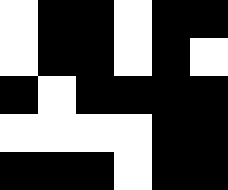[["white", "black", "black", "white", "black", "black"], ["white", "black", "black", "white", "black", "white"], ["black", "white", "black", "black", "black", "black"], ["white", "white", "white", "white", "black", "black"], ["black", "black", "black", "white", "black", "black"]]